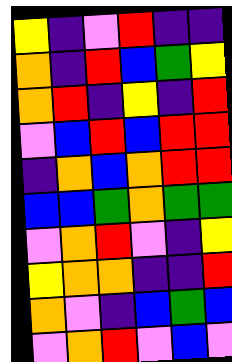[["yellow", "indigo", "violet", "red", "indigo", "indigo"], ["orange", "indigo", "red", "blue", "green", "yellow"], ["orange", "red", "indigo", "yellow", "indigo", "red"], ["violet", "blue", "red", "blue", "red", "red"], ["indigo", "orange", "blue", "orange", "red", "red"], ["blue", "blue", "green", "orange", "green", "green"], ["violet", "orange", "red", "violet", "indigo", "yellow"], ["yellow", "orange", "orange", "indigo", "indigo", "red"], ["orange", "violet", "indigo", "blue", "green", "blue"], ["violet", "orange", "red", "violet", "blue", "violet"]]